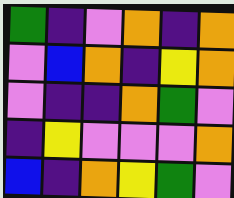[["green", "indigo", "violet", "orange", "indigo", "orange"], ["violet", "blue", "orange", "indigo", "yellow", "orange"], ["violet", "indigo", "indigo", "orange", "green", "violet"], ["indigo", "yellow", "violet", "violet", "violet", "orange"], ["blue", "indigo", "orange", "yellow", "green", "violet"]]